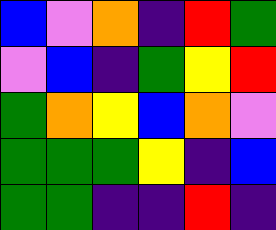[["blue", "violet", "orange", "indigo", "red", "green"], ["violet", "blue", "indigo", "green", "yellow", "red"], ["green", "orange", "yellow", "blue", "orange", "violet"], ["green", "green", "green", "yellow", "indigo", "blue"], ["green", "green", "indigo", "indigo", "red", "indigo"]]